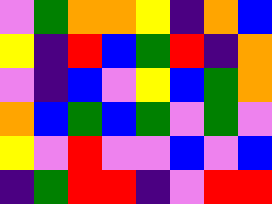[["violet", "green", "orange", "orange", "yellow", "indigo", "orange", "blue"], ["yellow", "indigo", "red", "blue", "green", "red", "indigo", "orange"], ["violet", "indigo", "blue", "violet", "yellow", "blue", "green", "orange"], ["orange", "blue", "green", "blue", "green", "violet", "green", "violet"], ["yellow", "violet", "red", "violet", "violet", "blue", "violet", "blue"], ["indigo", "green", "red", "red", "indigo", "violet", "red", "red"]]